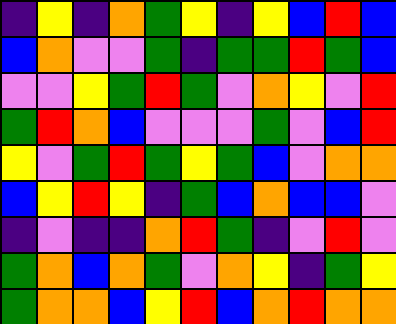[["indigo", "yellow", "indigo", "orange", "green", "yellow", "indigo", "yellow", "blue", "red", "blue"], ["blue", "orange", "violet", "violet", "green", "indigo", "green", "green", "red", "green", "blue"], ["violet", "violet", "yellow", "green", "red", "green", "violet", "orange", "yellow", "violet", "red"], ["green", "red", "orange", "blue", "violet", "violet", "violet", "green", "violet", "blue", "red"], ["yellow", "violet", "green", "red", "green", "yellow", "green", "blue", "violet", "orange", "orange"], ["blue", "yellow", "red", "yellow", "indigo", "green", "blue", "orange", "blue", "blue", "violet"], ["indigo", "violet", "indigo", "indigo", "orange", "red", "green", "indigo", "violet", "red", "violet"], ["green", "orange", "blue", "orange", "green", "violet", "orange", "yellow", "indigo", "green", "yellow"], ["green", "orange", "orange", "blue", "yellow", "red", "blue", "orange", "red", "orange", "orange"]]